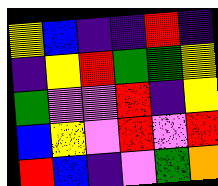[["yellow", "blue", "indigo", "indigo", "red", "indigo"], ["indigo", "yellow", "red", "green", "green", "yellow"], ["green", "violet", "violet", "red", "indigo", "yellow"], ["blue", "yellow", "violet", "red", "violet", "red"], ["red", "blue", "indigo", "violet", "green", "orange"]]